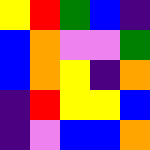[["yellow", "red", "green", "blue", "indigo"], ["blue", "orange", "violet", "violet", "green"], ["blue", "orange", "yellow", "indigo", "orange"], ["indigo", "red", "yellow", "yellow", "blue"], ["indigo", "violet", "blue", "blue", "orange"]]